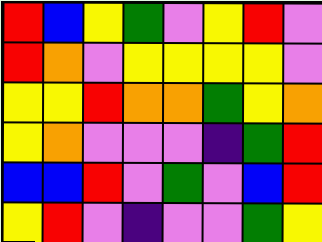[["red", "blue", "yellow", "green", "violet", "yellow", "red", "violet"], ["red", "orange", "violet", "yellow", "yellow", "yellow", "yellow", "violet"], ["yellow", "yellow", "red", "orange", "orange", "green", "yellow", "orange"], ["yellow", "orange", "violet", "violet", "violet", "indigo", "green", "red"], ["blue", "blue", "red", "violet", "green", "violet", "blue", "red"], ["yellow", "red", "violet", "indigo", "violet", "violet", "green", "yellow"]]